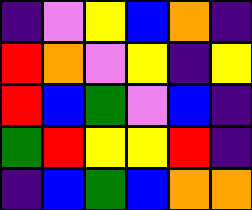[["indigo", "violet", "yellow", "blue", "orange", "indigo"], ["red", "orange", "violet", "yellow", "indigo", "yellow"], ["red", "blue", "green", "violet", "blue", "indigo"], ["green", "red", "yellow", "yellow", "red", "indigo"], ["indigo", "blue", "green", "blue", "orange", "orange"]]